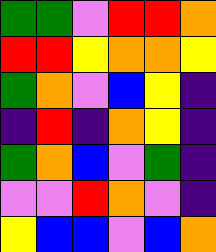[["green", "green", "violet", "red", "red", "orange"], ["red", "red", "yellow", "orange", "orange", "yellow"], ["green", "orange", "violet", "blue", "yellow", "indigo"], ["indigo", "red", "indigo", "orange", "yellow", "indigo"], ["green", "orange", "blue", "violet", "green", "indigo"], ["violet", "violet", "red", "orange", "violet", "indigo"], ["yellow", "blue", "blue", "violet", "blue", "orange"]]